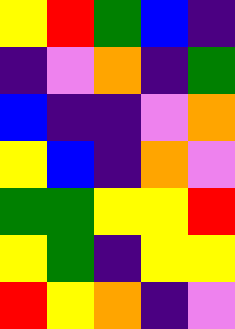[["yellow", "red", "green", "blue", "indigo"], ["indigo", "violet", "orange", "indigo", "green"], ["blue", "indigo", "indigo", "violet", "orange"], ["yellow", "blue", "indigo", "orange", "violet"], ["green", "green", "yellow", "yellow", "red"], ["yellow", "green", "indigo", "yellow", "yellow"], ["red", "yellow", "orange", "indigo", "violet"]]